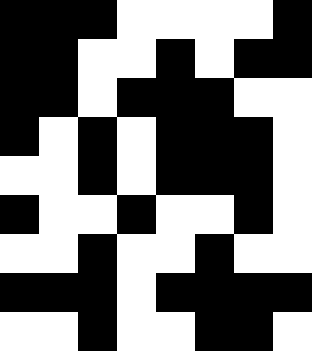[["black", "black", "black", "white", "white", "white", "white", "black"], ["black", "black", "white", "white", "black", "white", "black", "black"], ["black", "black", "white", "black", "black", "black", "white", "white"], ["black", "white", "black", "white", "black", "black", "black", "white"], ["white", "white", "black", "white", "black", "black", "black", "white"], ["black", "white", "white", "black", "white", "white", "black", "white"], ["white", "white", "black", "white", "white", "black", "white", "white"], ["black", "black", "black", "white", "black", "black", "black", "black"], ["white", "white", "black", "white", "white", "black", "black", "white"]]